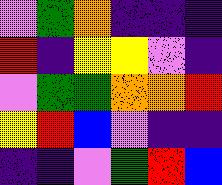[["violet", "green", "orange", "indigo", "indigo", "indigo"], ["red", "indigo", "yellow", "yellow", "violet", "indigo"], ["violet", "green", "green", "orange", "orange", "red"], ["yellow", "red", "blue", "violet", "indigo", "indigo"], ["indigo", "indigo", "violet", "green", "red", "blue"]]